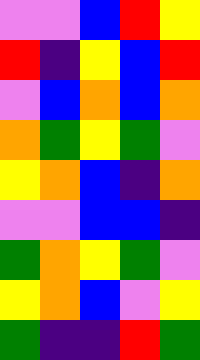[["violet", "violet", "blue", "red", "yellow"], ["red", "indigo", "yellow", "blue", "red"], ["violet", "blue", "orange", "blue", "orange"], ["orange", "green", "yellow", "green", "violet"], ["yellow", "orange", "blue", "indigo", "orange"], ["violet", "violet", "blue", "blue", "indigo"], ["green", "orange", "yellow", "green", "violet"], ["yellow", "orange", "blue", "violet", "yellow"], ["green", "indigo", "indigo", "red", "green"]]